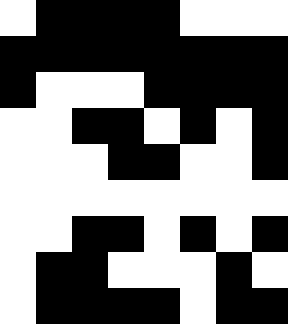[["white", "black", "black", "black", "black", "white", "white", "white"], ["black", "black", "black", "black", "black", "black", "black", "black"], ["black", "white", "white", "white", "black", "black", "black", "black"], ["white", "white", "black", "black", "white", "black", "white", "black"], ["white", "white", "white", "black", "black", "white", "white", "black"], ["white", "white", "white", "white", "white", "white", "white", "white"], ["white", "white", "black", "black", "white", "black", "white", "black"], ["white", "black", "black", "white", "white", "white", "black", "white"], ["white", "black", "black", "black", "black", "white", "black", "black"]]